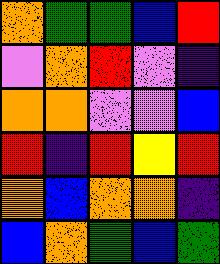[["orange", "green", "green", "blue", "red"], ["violet", "orange", "red", "violet", "indigo"], ["orange", "orange", "violet", "violet", "blue"], ["red", "indigo", "red", "yellow", "red"], ["orange", "blue", "orange", "orange", "indigo"], ["blue", "orange", "green", "blue", "green"]]